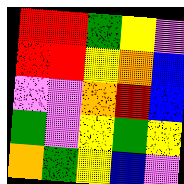[["red", "red", "green", "yellow", "violet"], ["red", "red", "yellow", "orange", "blue"], ["violet", "violet", "orange", "red", "blue"], ["green", "violet", "yellow", "green", "yellow"], ["orange", "green", "yellow", "blue", "violet"]]